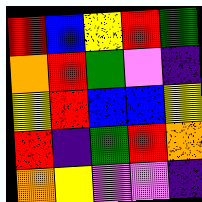[["red", "blue", "yellow", "red", "green"], ["orange", "red", "green", "violet", "indigo"], ["yellow", "red", "blue", "blue", "yellow"], ["red", "indigo", "green", "red", "orange"], ["orange", "yellow", "violet", "violet", "indigo"]]